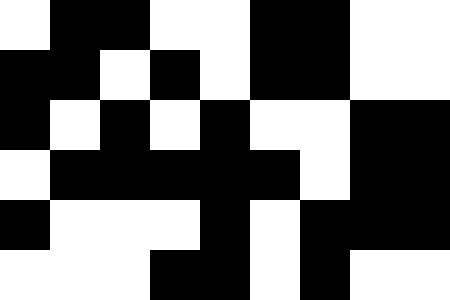[["white", "black", "black", "white", "white", "black", "black", "white", "white"], ["black", "black", "white", "black", "white", "black", "black", "white", "white"], ["black", "white", "black", "white", "black", "white", "white", "black", "black"], ["white", "black", "black", "black", "black", "black", "white", "black", "black"], ["black", "white", "white", "white", "black", "white", "black", "black", "black"], ["white", "white", "white", "black", "black", "white", "black", "white", "white"]]